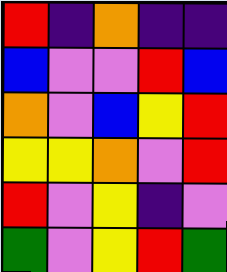[["red", "indigo", "orange", "indigo", "indigo"], ["blue", "violet", "violet", "red", "blue"], ["orange", "violet", "blue", "yellow", "red"], ["yellow", "yellow", "orange", "violet", "red"], ["red", "violet", "yellow", "indigo", "violet"], ["green", "violet", "yellow", "red", "green"]]